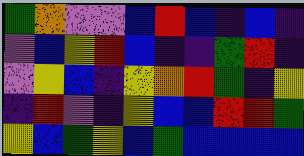[["green", "orange", "violet", "violet", "blue", "red", "blue", "indigo", "blue", "indigo"], ["violet", "blue", "yellow", "red", "blue", "indigo", "indigo", "green", "red", "indigo"], ["violet", "yellow", "blue", "indigo", "yellow", "orange", "red", "green", "indigo", "yellow"], ["indigo", "red", "violet", "indigo", "yellow", "blue", "blue", "red", "red", "green"], ["yellow", "blue", "green", "yellow", "blue", "green", "blue", "blue", "blue", "blue"]]